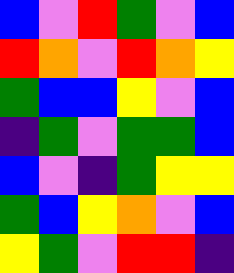[["blue", "violet", "red", "green", "violet", "blue"], ["red", "orange", "violet", "red", "orange", "yellow"], ["green", "blue", "blue", "yellow", "violet", "blue"], ["indigo", "green", "violet", "green", "green", "blue"], ["blue", "violet", "indigo", "green", "yellow", "yellow"], ["green", "blue", "yellow", "orange", "violet", "blue"], ["yellow", "green", "violet", "red", "red", "indigo"]]